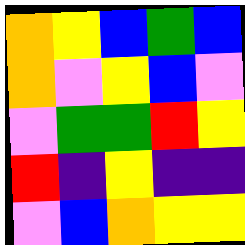[["orange", "yellow", "blue", "green", "blue"], ["orange", "violet", "yellow", "blue", "violet"], ["violet", "green", "green", "red", "yellow"], ["red", "indigo", "yellow", "indigo", "indigo"], ["violet", "blue", "orange", "yellow", "yellow"]]